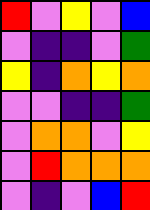[["red", "violet", "yellow", "violet", "blue"], ["violet", "indigo", "indigo", "violet", "green"], ["yellow", "indigo", "orange", "yellow", "orange"], ["violet", "violet", "indigo", "indigo", "green"], ["violet", "orange", "orange", "violet", "yellow"], ["violet", "red", "orange", "orange", "orange"], ["violet", "indigo", "violet", "blue", "red"]]